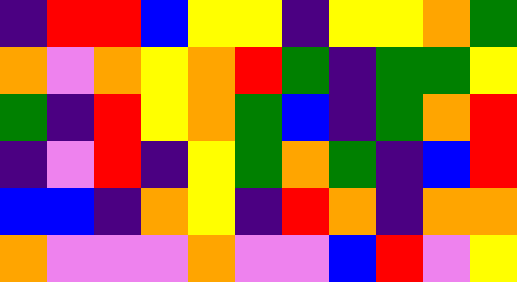[["indigo", "red", "red", "blue", "yellow", "yellow", "indigo", "yellow", "yellow", "orange", "green"], ["orange", "violet", "orange", "yellow", "orange", "red", "green", "indigo", "green", "green", "yellow"], ["green", "indigo", "red", "yellow", "orange", "green", "blue", "indigo", "green", "orange", "red"], ["indigo", "violet", "red", "indigo", "yellow", "green", "orange", "green", "indigo", "blue", "red"], ["blue", "blue", "indigo", "orange", "yellow", "indigo", "red", "orange", "indigo", "orange", "orange"], ["orange", "violet", "violet", "violet", "orange", "violet", "violet", "blue", "red", "violet", "yellow"]]